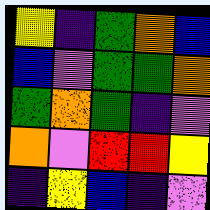[["yellow", "indigo", "green", "orange", "blue"], ["blue", "violet", "green", "green", "orange"], ["green", "orange", "green", "indigo", "violet"], ["orange", "violet", "red", "red", "yellow"], ["indigo", "yellow", "blue", "indigo", "violet"]]